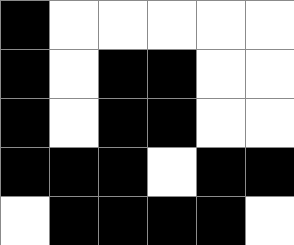[["black", "white", "white", "white", "white", "white"], ["black", "white", "black", "black", "white", "white"], ["black", "white", "black", "black", "white", "white"], ["black", "black", "black", "white", "black", "black"], ["white", "black", "black", "black", "black", "white"]]